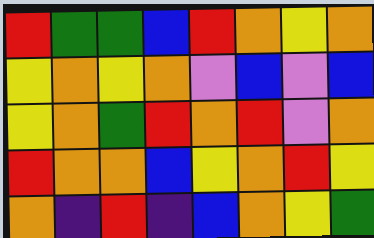[["red", "green", "green", "blue", "red", "orange", "yellow", "orange"], ["yellow", "orange", "yellow", "orange", "violet", "blue", "violet", "blue"], ["yellow", "orange", "green", "red", "orange", "red", "violet", "orange"], ["red", "orange", "orange", "blue", "yellow", "orange", "red", "yellow"], ["orange", "indigo", "red", "indigo", "blue", "orange", "yellow", "green"]]